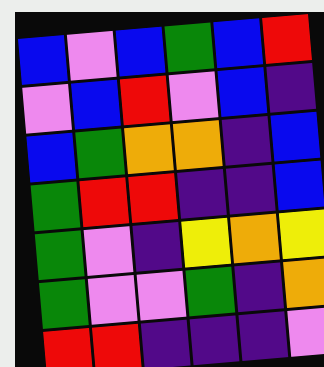[["blue", "violet", "blue", "green", "blue", "red"], ["violet", "blue", "red", "violet", "blue", "indigo"], ["blue", "green", "orange", "orange", "indigo", "blue"], ["green", "red", "red", "indigo", "indigo", "blue"], ["green", "violet", "indigo", "yellow", "orange", "yellow"], ["green", "violet", "violet", "green", "indigo", "orange"], ["red", "red", "indigo", "indigo", "indigo", "violet"]]